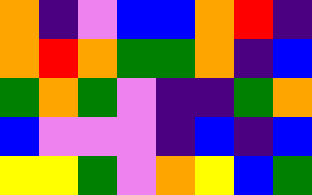[["orange", "indigo", "violet", "blue", "blue", "orange", "red", "indigo"], ["orange", "red", "orange", "green", "green", "orange", "indigo", "blue"], ["green", "orange", "green", "violet", "indigo", "indigo", "green", "orange"], ["blue", "violet", "violet", "violet", "indigo", "blue", "indigo", "blue"], ["yellow", "yellow", "green", "violet", "orange", "yellow", "blue", "green"]]